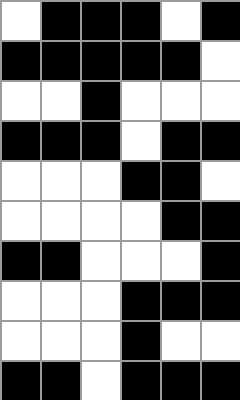[["white", "black", "black", "black", "white", "black"], ["black", "black", "black", "black", "black", "white"], ["white", "white", "black", "white", "white", "white"], ["black", "black", "black", "white", "black", "black"], ["white", "white", "white", "black", "black", "white"], ["white", "white", "white", "white", "black", "black"], ["black", "black", "white", "white", "white", "black"], ["white", "white", "white", "black", "black", "black"], ["white", "white", "white", "black", "white", "white"], ["black", "black", "white", "black", "black", "black"]]